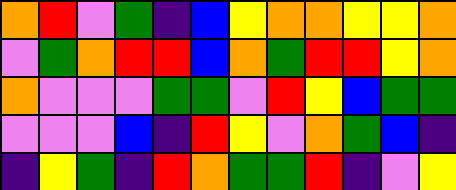[["orange", "red", "violet", "green", "indigo", "blue", "yellow", "orange", "orange", "yellow", "yellow", "orange"], ["violet", "green", "orange", "red", "red", "blue", "orange", "green", "red", "red", "yellow", "orange"], ["orange", "violet", "violet", "violet", "green", "green", "violet", "red", "yellow", "blue", "green", "green"], ["violet", "violet", "violet", "blue", "indigo", "red", "yellow", "violet", "orange", "green", "blue", "indigo"], ["indigo", "yellow", "green", "indigo", "red", "orange", "green", "green", "red", "indigo", "violet", "yellow"]]